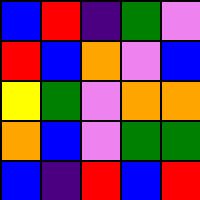[["blue", "red", "indigo", "green", "violet"], ["red", "blue", "orange", "violet", "blue"], ["yellow", "green", "violet", "orange", "orange"], ["orange", "blue", "violet", "green", "green"], ["blue", "indigo", "red", "blue", "red"]]